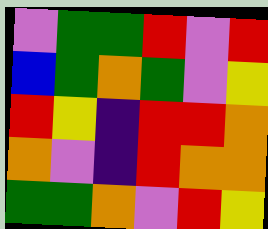[["violet", "green", "green", "red", "violet", "red"], ["blue", "green", "orange", "green", "violet", "yellow"], ["red", "yellow", "indigo", "red", "red", "orange"], ["orange", "violet", "indigo", "red", "orange", "orange"], ["green", "green", "orange", "violet", "red", "yellow"]]